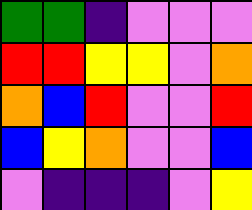[["green", "green", "indigo", "violet", "violet", "violet"], ["red", "red", "yellow", "yellow", "violet", "orange"], ["orange", "blue", "red", "violet", "violet", "red"], ["blue", "yellow", "orange", "violet", "violet", "blue"], ["violet", "indigo", "indigo", "indigo", "violet", "yellow"]]